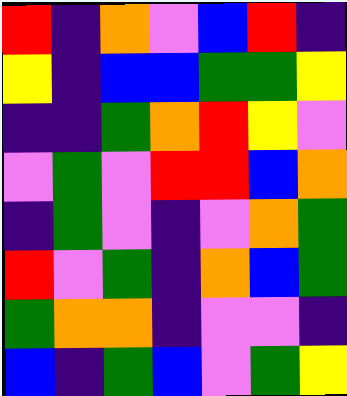[["red", "indigo", "orange", "violet", "blue", "red", "indigo"], ["yellow", "indigo", "blue", "blue", "green", "green", "yellow"], ["indigo", "indigo", "green", "orange", "red", "yellow", "violet"], ["violet", "green", "violet", "red", "red", "blue", "orange"], ["indigo", "green", "violet", "indigo", "violet", "orange", "green"], ["red", "violet", "green", "indigo", "orange", "blue", "green"], ["green", "orange", "orange", "indigo", "violet", "violet", "indigo"], ["blue", "indigo", "green", "blue", "violet", "green", "yellow"]]